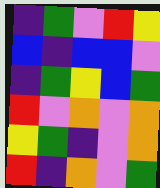[["indigo", "green", "violet", "red", "yellow"], ["blue", "indigo", "blue", "blue", "violet"], ["indigo", "green", "yellow", "blue", "green"], ["red", "violet", "orange", "violet", "orange"], ["yellow", "green", "indigo", "violet", "orange"], ["red", "indigo", "orange", "violet", "green"]]